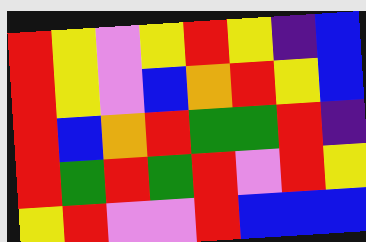[["red", "yellow", "violet", "yellow", "red", "yellow", "indigo", "blue"], ["red", "yellow", "violet", "blue", "orange", "red", "yellow", "blue"], ["red", "blue", "orange", "red", "green", "green", "red", "indigo"], ["red", "green", "red", "green", "red", "violet", "red", "yellow"], ["yellow", "red", "violet", "violet", "red", "blue", "blue", "blue"]]